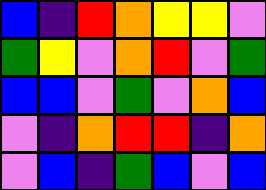[["blue", "indigo", "red", "orange", "yellow", "yellow", "violet"], ["green", "yellow", "violet", "orange", "red", "violet", "green"], ["blue", "blue", "violet", "green", "violet", "orange", "blue"], ["violet", "indigo", "orange", "red", "red", "indigo", "orange"], ["violet", "blue", "indigo", "green", "blue", "violet", "blue"]]